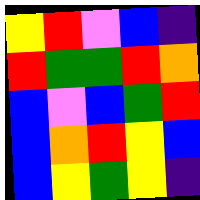[["yellow", "red", "violet", "blue", "indigo"], ["red", "green", "green", "red", "orange"], ["blue", "violet", "blue", "green", "red"], ["blue", "orange", "red", "yellow", "blue"], ["blue", "yellow", "green", "yellow", "indigo"]]